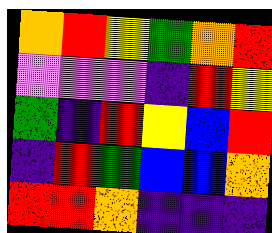[["orange", "red", "yellow", "green", "orange", "red"], ["violet", "violet", "violet", "indigo", "red", "yellow"], ["green", "indigo", "red", "yellow", "blue", "red"], ["indigo", "red", "green", "blue", "blue", "orange"], ["red", "red", "orange", "indigo", "indigo", "indigo"]]